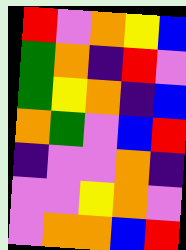[["red", "violet", "orange", "yellow", "blue"], ["green", "orange", "indigo", "red", "violet"], ["green", "yellow", "orange", "indigo", "blue"], ["orange", "green", "violet", "blue", "red"], ["indigo", "violet", "violet", "orange", "indigo"], ["violet", "violet", "yellow", "orange", "violet"], ["violet", "orange", "orange", "blue", "red"]]